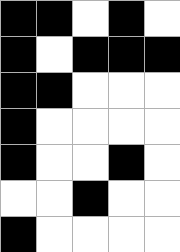[["black", "black", "white", "black", "white"], ["black", "white", "black", "black", "black"], ["black", "black", "white", "white", "white"], ["black", "white", "white", "white", "white"], ["black", "white", "white", "black", "white"], ["white", "white", "black", "white", "white"], ["black", "white", "white", "white", "white"]]